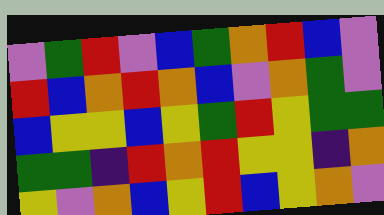[["violet", "green", "red", "violet", "blue", "green", "orange", "red", "blue", "violet"], ["red", "blue", "orange", "red", "orange", "blue", "violet", "orange", "green", "violet"], ["blue", "yellow", "yellow", "blue", "yellow", "green", "red", "yellow", "green", "green"], ["green", "green", "indigo", "red", "orange", "red", "yellow", "yellow", "indigo", "orange"], ["yellow", "violet", "orange", "blue", "yellow", "red", "blue", "yellow", "orange", "violet"]]